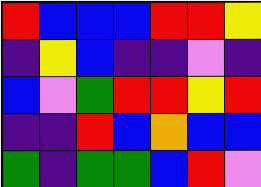[["red", "blue", "blue", "blue", "red", "red", "yellow"], ["indigo", "yellow", "blue", "indigo", "indigo", "violet", "indigo"], ["blue", "violet", "green", "red", "red", "yellow", "red"], ["indigo", "indigo", "red", "blue", "orange", "blue", "blue"], ["green", "indigo", "green", "green", "blue", "red", "violet"]]